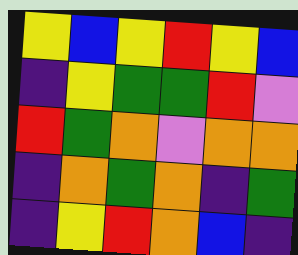[["yellow", "blue", "yellow", "red", "yellow", "blue"], ["indigo", "yellow", "green", "green", "red", "violet"], ["red", "green", "orange", "violet", "orange", "orange"], ["indigo", "orange", "green", "orange", "indigo", "green"], ["indigo", "yellow", "red", "orange", "blue", "indigo"]]